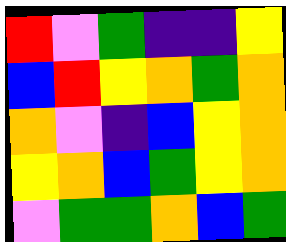[["red", "violet", "green", "indigo", "indigo", "yellow"], ["blue", "red", "yellow", "orange", "green", "orange"], ["orange", "violet", "indigo", "blue", "yellow", "orange"], ["yellow", "orange", "blue", "green", "yellow", "orange"], ["violet", "green", "green", "orange", "blue", "green"]]